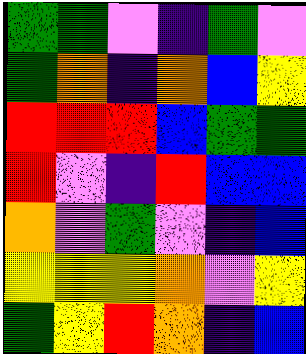[["green", "green", "violet", "indigo", "green", "violet"], ["green", "orange", "indigo", "orange", "blue", "yellow"], ["red", "red", "red", "blue", "green", "green"], ["red", "violet", "indigo", "red", "blue", "blue"], ["orange", "violet", "green", "violet", "indigo", "blue"], ["yellow", "yellow", "yellow", "orange", "violet", "yellow"], ["green", "yellow", "red", "orange", "indigo", "blue"]]